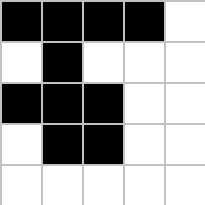[["black", "black", "black", "black", "white"], ["white", "black", "white", "white", "white"], ["black", "black", "black", "white", "white"], ["white", "black", "black", "white", "white"], ["white", "white", "white", "white", "white"]]